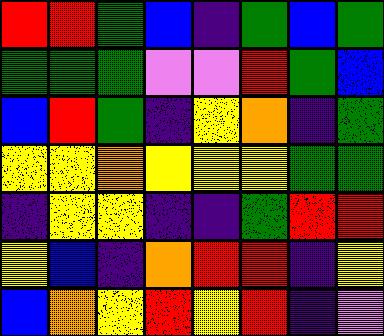[["red", "red", "green", "blue", "indigo", "green", "blue", "green"], ["green", "green", "green", "violet", "violet", "red", "green", "blue"], ["blue", "red", "green", "indigo", "yellow", "orange", "indigo", "green"], ["yellow", "yellow", "orange", "yellow", "yellow", "yellow", "green", "green"], ["indigo", "yellow", "yellow", "indigo", "indigo", "green", "red", "red"], ["yellow", "blue", "indigo", "orange", "red", "red", "indigo", "yellow"], ["blue", "orange", "yellow", "red", "yellow", "red", "indigo", "violet"]]